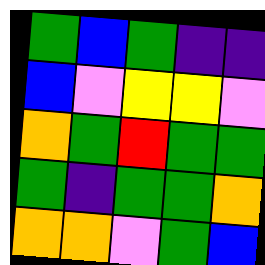[["green", "blue", "green", "indigo", "indigo"], ["blue", "violet", "yellow", "yellow", "violet"], ["orange", "green", "red", "green", "green"], ["green", "indigo", "green", "green", "orange"], ["orange", "orange", "violet", "green", "blue"]]